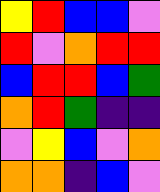[["yellow", "red", "blue", "blue", "violet"], ["red", "violet", "orange", "red", "red"], ["blue", "red", "red", "blue", "green"], ["orange", "red", "green", "indigo", "indigo"], ["violet", "yellow", "blue", "violet", "orange"], ["orange", "orange", "indigo", "blue", "violet"]]